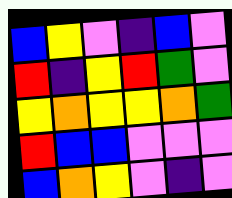[["blue", "yellow", "violet", "indigo", "blue", "violet"], ["red", "indigo", "yellow", "red", "green", "violet"], ["yellow", "orange", "yellow", "yellow", "orange", "green"], ["red", "blue", "blue", "violet", "violet", "violet"], ["blue", "orange", "yellow", "violet", "indigo", "violet"]]